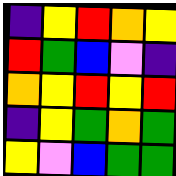[["indigo", "yellow", "red", "orange", "yellow"], ["red", "green", "blue", "violet", "indigo"], ["orange", "yellow", "red", "yellow", "red"], ["indigo", "yellow", "green", "orange", "green"], ["yellow", "violet", "blue", "green", "green"]]